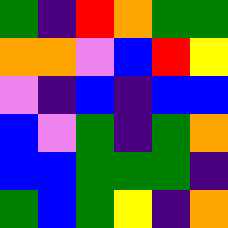[["green", "indigo", "red", "orange", "green", "green"], ["orange", "orange", "violet", "blue", "red", "yellow"], ["violet", "indigo", "blue", "indigo", "blue", "blue"], ["blue", "violet", "green", "indigo", "green", "orange"], ["blue", "blue", "green", "green", "green", "indigo"], ["green", "blue", "green", "yellow", "indigo", "orange"]]